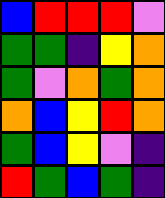[["blue", "red", "red", "red", "violet"], ["green", "green", "indigo", "yellow", "orange"], ["green", "violet", "orange", "green", "orange"], ["orange", "blue", "yellow", "red", "orange"], ["green", "blue", "yellow", "violet", "indigo"], ["red", "green", "blue", "green", "indigo"]]